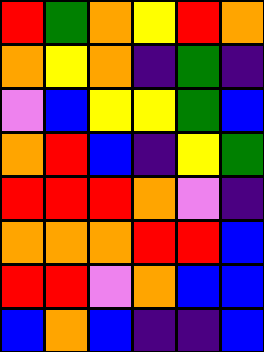[["red", "green", "orange", "yellow", "red", "orange"], ["orange", "yellow", "orange", "indigo", "green", "indigo"], ["violet", "blue", "yellow", "yellow", "green", "blue"], ["orange", "red", "blue", "indigo", "yellow", "green"], ["red", "red", "red", "orange", "violet", "indigo"], ["orange", "orange", "orange", "red", "red", "blue"], ["red", "red", "violet", "orange", "blue", "blue"], ["blue", "orange", "blue", "indigo", "indigo", "blue"]]